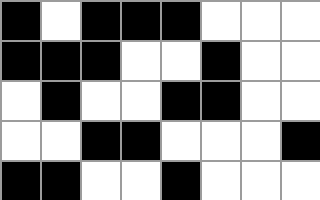[["black", "white", "black", "black", "black", "white", "white", "white"], ["black", "black", "black", "white", "white", "black", "white", "white"], ["white", "black", "white", "white", "black", "black", "white", "white"], ["white", "white", "black", "black", "white", "white", "white", "black"], ["black", "black", "white", "white", "black", "white", "white", "white"]]